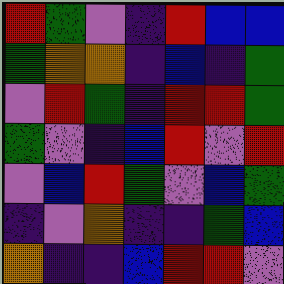[["red", "green", "violet", "indigo", "red", "blue", "blue"], ["green", "orange", "orange", "indigo", "blue", "indigo", "green"], ["violet", "red", "green", "indigo", "red", "red", "green"], ["green", "violet", "indigo", "blue", "red", "violet", "red"], ["violet", "blue", "red", "green", "violet", "blue", "green"], ["indigo", "violet", "orange", "indigo", "indigo", "green", "blue"], ["orange", "indigo", "indigo", "blue", "red", "red", "violet"]]